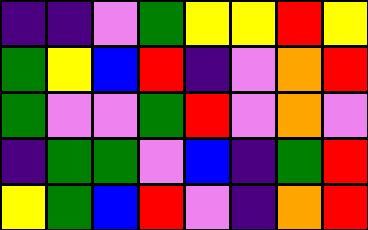[["indigo", "indigo", "violet", "green", "yellow", "yellow", "red", "yellow"], ["green", "yellow", "blue", "red", "indigo", "violet", "orange", "red"], ["green", "violet", "violet", "green", "red", "violet", "orange", "violet"], ["indigo", "green", "green", "violet", "blue", "indigo", "green", "red"], ["yellow", "green", "blue", "red", "violet", "indigo", "orange", "red"]]